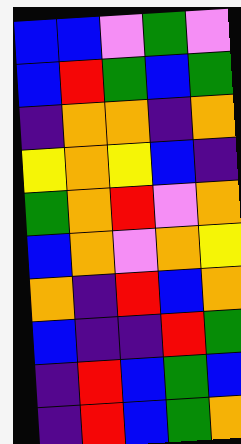[["blue", "blue", "violet", "green", "violet"], ["blue", "red", "green", "blue", "green"], ["indigo", "orange", "orange", "indigo", "orange"], ["yellow", "orange", "yellow", "blue", "indigo"], ["green", "orange", "red", "violet", "orange"], ["blue", "orange", "violet", "orange", "yellow"], ["orange", "indigo", "red", "blue", "orange"], ["blue", "indigo", "indigo", "red", "green"], ["indigo", "red", "blue", "green", "blue"], ["indigo", "red", "blue", "green", "orange"]]